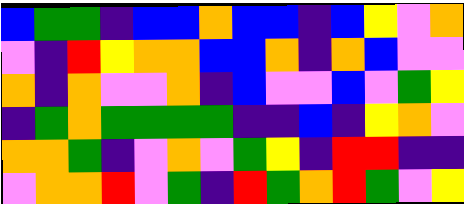[["blue", "green", "green", "indigo", "blue", "blue", "orange", "blue", "blue", "indigo", "blue", "yellow", "violet", "orange"], ["violet", "indigo", "red", "yellow", "orange", "orange", "blue", "blue", "orange", "indigo", "orange", "blue", "violet", "violet"], ["orange", "indigo", "orange", "violet", "violet", "orange", "indigo", "blue", "violet", "violet", "blue", "violet", "green", "yellow"], ["indigo", "green", "orange", "green", "green", "green", "green", "indigo", "indigo", "blue", "indigo", "yellow", "orange", "violet"], ["orange", "orange", "green", "indigo", "violet", "orange", "violet", "green", "yellow", "indigo", "red", "red", "indigo", "indigo"], ["violet", "orange", "orange", "red", "violet", "green", "indigo", "red", "green", "orange", "red", "green", "violet", "yellow"]]